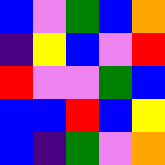[["blue", "violet", "green", "blue", "orange"], ["indigo", "yellow", "blue", "violet", "red"], ["red", "violet", "violet", "green", "blue"], ["blue", "blue", "red", "blue", "yellow"], ["blue", "indigo", "green", "violet", "orange"]]